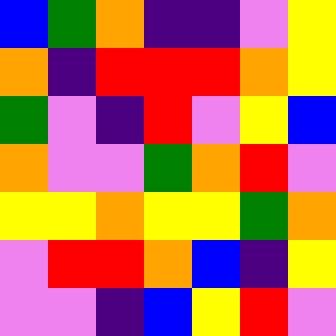[["blue", "green", "orange", "indigo", "indigo", "violet", "yellow"], ["orange", "indigo", "red", "red", "red", "orange", "yellow"], ["green", "violet", "indigo", "red", "violet", "yellow", "blue"], ["orange", "violet", "violet", "green", "orange", "red", "violet"], ["yellow", "yellow", "orange", "yellow", "yellow", "green", "orange"], ["violet", "red", "red", "orange", "blue", "indigo", "yellow"], ["violet", "violet", "indigo", "blue", "yellow", "red", "violet"]]